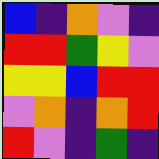[["blue", "indigo", "orange", "violet", "indigo"], ["red", "red", "green", "yellow", "violet"], ["yellow", "yellow", "blue", "red", "red"], ["violet", "orange", "indigo", "orange", "red"], ["red", "violet", "indigo", "green", "indigo"]]